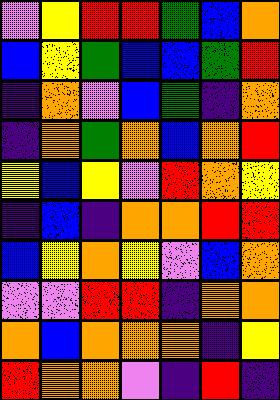[["violet", "yellow", "red", "red", "green", "blue", "orange"], ["blue", "yellow", "green", "blue", "blue", "green", "red"], ["indigo", "orange", "violet", "blue", "green", "indigo", "orange"], ["indigo", "orange", "green", "orange", "blue", "orange", "red"], ["yellow", "blue", "yellow", "violet", "red", "orange", "yellow"], ["indigo", "blue", "indigo", "orange", "orange", "red", "red"], ["blue", "yellow", "orange", "yellow", "violet", "blue", "orange"], ["violet", "violet", "red", "red", "indigo", "orange", "orange"], ["orange", "blue", "orange", "orange", "orange", "indigo", "yellow"], ["red", "orange", "orange", "violet", "indigo", "red", "indigo"]]